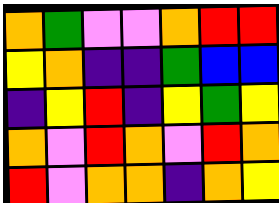[["orange", "green", "violet", "violet", "orange", "red", "red"], ["yellow", "orange", "indigo", "indigo", "green", "blue", "blue"], ["indigo", "yellow", "red", "indigo", "yellow", "green", "yellow"], ["orange", "violet", "red", "orange", "violet", "red", "orange"], ["red", "violet", "orange", "orange", "indigo", "orange", "yellow"]]